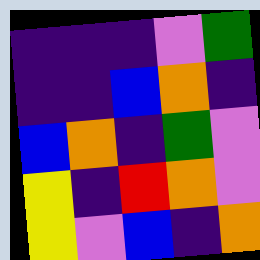[["indigo", "indigo", "indigo", "violet", "green"], ["indigo", "indigo", "blue", "orange", "indigo"], ["blue", "orange", "indigo", "green", "violet"], ["yellow", "indigo", "red", "orange", "violet"], ["yellow", "violet", "blue", "indigo", "orange"]]